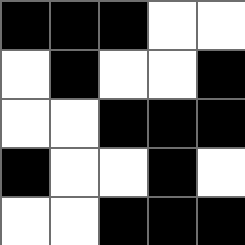[["black", "black", "black", "white", "white"], ["white", "black", "white", "white", "black"], ["white", "white", "black", "black", "black"], ["black", "white", "white", "black", "white"], ["white", "white", "black", "black", "black"]]